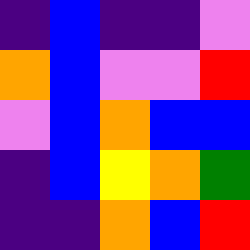[["indigo", "blue", "indigo", "indigo", "violet"], ["orange", "blue", "violet", "violet", "red"], ["violet", "blue", "orange", "blue", "blue"], ["indigo", "blue", "yellow", "orange", "green"], ["indigo", "indigo", "orange", "blue", "red"]]